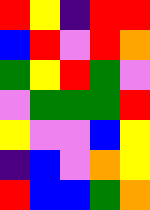[["red", "yellow", "indigo", "red", "red"], ["blue", "red", "violet", "red", "orange"], ["green", "yellow", "red", "green", "violet"], ["violet", "green", "green", "green", "red"], ["yellow", "violet", "violet", "blue", "yellow"], ["indigo", "blue", "violet", "orange", "yellow"], ["red", "blue", "blue", "green", "orange"]]